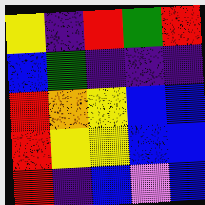[["yellow", "indigo", "red", "green", "red"], ["blue", "green", "indigo", "indigo", "indigo"], ["red", "orange", "yellow", "blue", "blue"], ["red", "yellow", "yellow", "blue", "blue"], ["red", "indigo", "blue", "violet", "blue"]]